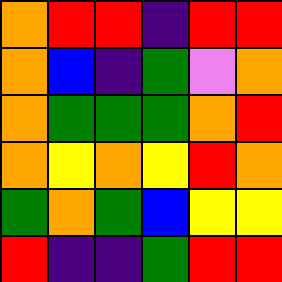[["orange", "red", "red", "indigo", "red", "red"], ["orange", "blue", "indigo", "green", "violet", "orange"], ["orange", "green", "green", "green", "orange", "red"], ["orange", "yellow", "orange", "yellow", "red", "orange"], ["green", "orange", "green", "blue", "yellow", "yellow"], ["red", "indigo", "indigo", "green", "red", "red"]]